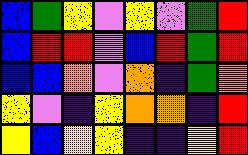[["blue", "green", "yellow", "violet", "yellow", "violet", "green", "red"], ["blue", "red", "red", "violet", "blue", "red", "green", "red"], ["blue", "blue", "orange", "violet", "orange", "indigo", "green", "orange"], ["yellow", "violet", "indigo", "yellow", "orange", "orange", "indigo", "red"], ["yellow", "blue", "yellow", "yellow", "indigo", "indigo", "yellow", "red"]]